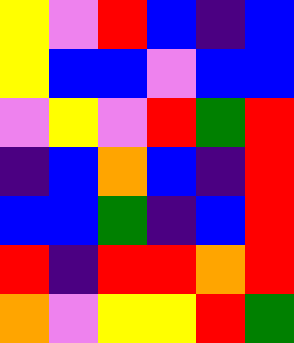[["yellow", "violet", "red", "blue", "indigo", "blue"], ["yellow", "blue", "blue", "violet", "blue", "blue"], ["violet", "yellow", "violet", "red", "green", "red"], ["indigo", "blue", "orange", "blue", "indigo", "red"], ["blue", "blue", "green", "indigo", "blue", "red"], ["red", "indigo", "red", "red", "orange", "red"], ["orange", "violet", "yellow", "yellow", "red", "green"]]